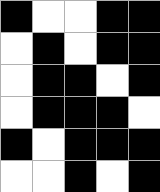[["black", "white", "white", "black", "black"], ["white", "black", "white", "black", "black"], ["white", "black", "black", "white", "black"], ["white", "black", "black", "black", "white"], ["black", "white", "black", "black", "black"], ["white", "white", "black", "white", "black"]]